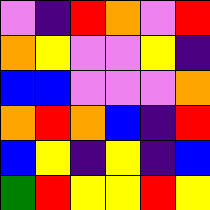[["violet", "indigo", "red", "orange", "violet", "red"], ["orange", "yellow", "violet", "violet", "yellow", "indigo"], ["blue", "blue", "violet", "violet", "violet", "orange"], ["orange", "red", "orange", "blue", "indigo", "red"], ["blue", "yellow", "indigo", "yellow", "indigo", "blue"], ["green", "red", "yellow", "yellow", "red", "yellow"]]